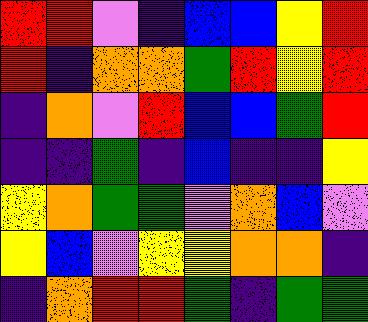[["red", "red", "violet", "indigo", "blue", "blue", "yellow", "red"], ["red", "indigo", "orange", "orange", "green", "red", "yellow", "red"], ["indigo", "orange", "violet", "red", "blue", "blue", "green", "red"], ["indigo", "indigo", "green", "indigo", "blue", "indigo", "indigo", "yellow"], ["yellow", "orange", "green", "green", "violet", "orange", "blue", "violet"], ["yellow", "blue", "violet", "yellow", "yellow", "orange", "orange", "indigo"], ["indigo", "orange", "red", "red", "green", "indigo", "green", "green"]]